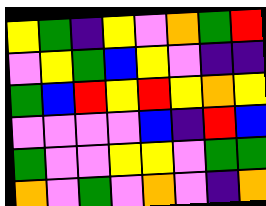[["yellow", "green", "indigo", "yellow", "violet", "orange", "green", "red"], ["violet", "yellow", "green", "blue", "yellow", "violet", "indigo", "indigo"], ["green", "blue", "red", "yellow", "red", "yellow", "orange", "yellow"], ["violet", "violet", "violet", "violet", "blue", "indigo", "red", "blue"], ["green", "violet", "violet", "yellow", "yellow", "violet", "green", "green"], ["orange", "violet", "green", "violet", "orange", "violet", "indigo", "orange"]]